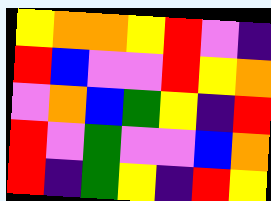[["yellow", "orange", "orange", "yellow", "red", "violet", "indigo"], ["red", "blue", "violet", "violet", "red", "yellow", "orange"], ["violet", "orange", "blue", "green", "yellow", "indigo", "red"], ["red", "violet", "green", "violet", "violet", "blue", "orange"], ["red", "indigo", "green", "yellow", "indigo", "red", "yellow"]]